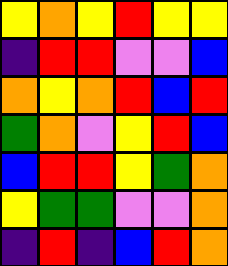[["yellow", "orange", "yellow", "red", "yellow", "yellow"], ["indigo", "red", "red", "violet", "violet", "blue"], ["orange", "yellow", "orange", "red", "blue", "red"], ["green", "orange", "violet", "yellow", "red", "blue"], ["blue", "red", "red", "yellow", "green", "orange"], ["yellow", "green", "green", "violet", "violet", "orange"], ["indigo", "red", "indigo", "blue", "red", "orange"]]